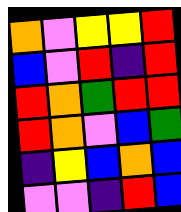[["orange", "violet", "yellow", "yellow", "red"], ["blue", "violet", "red", "indigo", "red"], ["red", "orange", "green", "red", "red"], ["red", "orange", "violet", "blue", "green"], ["indigo", "yellow", "blue", "orange", "blue"], ["violet", "violet", "indigo", "red", "blue"]]